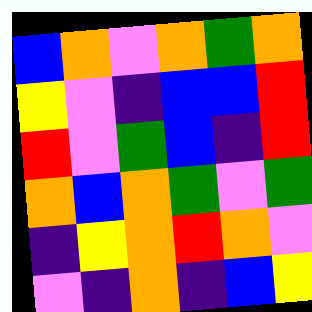[["blue", "orange", "violet", "orange", "green", "orange"], ["yellow", "violet", "indigo", "blue", "blue", "red"], ["red", "violet", "green", "blue", "indigo", "red"], ["orange", "blue", "orange", "green", "violet", "green"], ["indigo", "yellow", "orange", "red", "orange", "violet"], ["violet", "indigo", "orange", "indigo", "blue", "yellow"]]